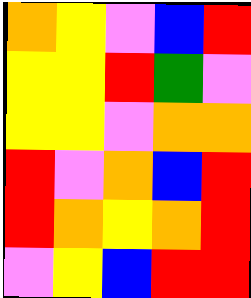[["orange", "yellow", "violet", "blue", "red"], ["yellow", "yellow", "red", "green", "violet"], ["yellow", "yellow", "violet", "orange", "orange"], ["red", "violet", "orange", "blue", "red"], ["red", "orange", "yellow", "orange", "red"], ["violet", "yellow", "blue", "red", "red"]]